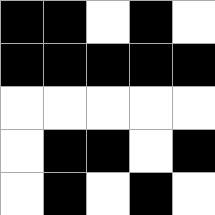[["black", "black", "white", "black", "white"], ["black", "black", "black", "black", "black"], ["white", "white", "white", "white", "white"], ["white", "black", "black", "white", "black"], ["white", "black", "white", "black", "white"]]